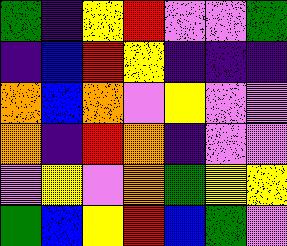[["green", "indigo", "yellow", "red", "violet", "violet", "green"], ["indigo", "blue", "red", "yellow", "indigo", "indigo", "indigo"], ["orange", "blue", "orange", "violet", "yellow", "violet", "violet"], ["orange", "indigo", "red", "orange", "indigo", "violet", "violet"], ["violet", "yellow", "violet", "orange", "green", "yellow", "yellow"], ["green", "blue", "yellow", "red", "blue", "green", "violet"]]